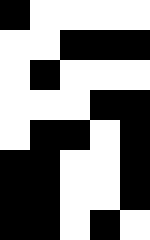[["black", "white", "white", "white", "white"], ["white", "white", "black", "black", "black"], ["white", "black", "white", "white", "white"], ["white", "white", "white", "black", "black"], ["white", "black", "black", "white", "black"], ["black", "black", "white", "white", "black"], ["black", "black", "white", "white", "black"], ["black", "black", "white", "black", "white"]]